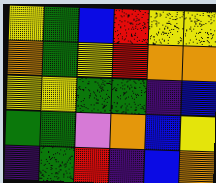[["yellow", "green", "blue", "red", "yellow", "yellow"], ["orange", "green", "yellow", "red", "orange", "orange"], ["yellow", "yellow", "green", "green", "indigo", "blue"], ["green", "green", "violet", "orange", "blue", "yellow"], ["indigo", "green", "red", "indigo", "blue", "orange"]]